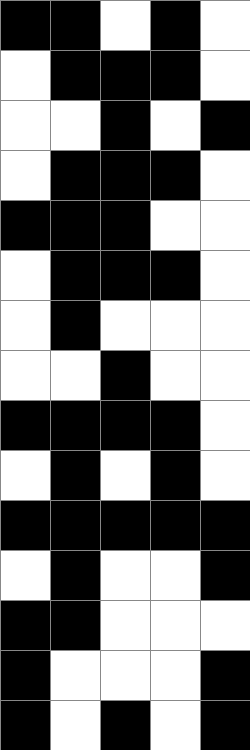[["black", "black", "white", "black", "white"], ["white", "black", "black", "black", "white"], ["white", "white", "black", "white", "black"], ["white", "black", "black", "black", "white"], ["black", "black", "black", "white", "white"], ["white", "black", "black", "black", "white"], ["white", "black", "white", "white", "white"], ["white", "white", "black", "white", "white"], ["black", "black", "black", "black", "white"], ["white", "black", "white", "black", "white"], ["black", "black", "black", "black", "black"], ["white", "black", "white", "white", "black"], ["black", "black", "white", "white", "white"], ["black", "white", "white", "white", "black"], ["black", "white", "black", "white", "black"]]